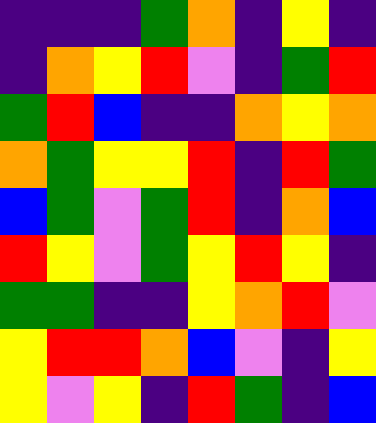[["indigo", "indigo", "indigo", "green", "orange", "indigo", "yellow", "indigo"], ["indigo", "orange", "yellow", "red", "violet", "indigo", "green", "red"], ["green", "red", "blue", "indigo", "indigo", "orange", "yellow", "orange"], ["orange", "green", "yellow", "yellow", "red", "indigo", "red", "green"], ["blue", "green", "violet", "green", "red", "indigo", "orange", "blue"], ["red", "yellow", "violet", "green", "yellow", "red", "yellow", "indigo"], ["green", "green", "indigo", "indigo", "yellow", "orange", "red", "violet"], ["yellow", "red", "red", "orange", "blue", "violet", "indigo", "yellow"], ["yellow", "violet", "yellow", "indigo", "red", "green", "indigo", "blue"]]